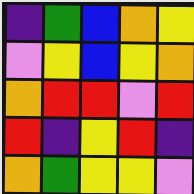[["indigo", "green", "blue", "orange", "yellow"], ["violet", "yellow", "blue", "yellow", "orange"], ["orange", "red", "red", "violet", "red"], ["red", "indigo", "yellow", "red", "indigo"], ["orange", "green", "yellow", "yellow", "violet"]]